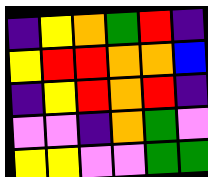[["indigo", "yellow", "orange", "green", "red", "indigo"], ["yellow", "red", "red", "orange", "orange", "blue"], ["indigo", "yellow", "red", "orange", "red", "indigo"], ["violet", "violet", "indigo", "orange", "green", "violet"], ["yellow", "yellow", "violet", "violet", "green", "green"]]